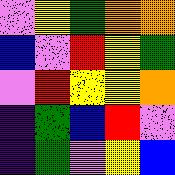[["violet", "yellow", "green", "orange", "orange"], ["blue", "violet", "red", "yellow", "green"], ["violet", "red", "yellow", "yellow", "orange"], ["indigo", "green", "blue", "red", "violet"], ["indigo", "green", "violet", "yellow", "blue"]]